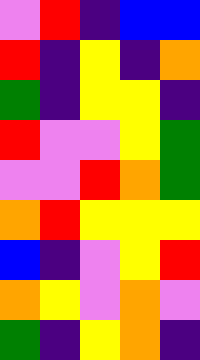[["violet", "red", "indigo", "blue", "blue"], ["red", "indigo", "yellow", "indigo", "orange"], ["green", "indigo", "yellow", "yellow", "indigo"], ["red", "violet", "violet", "yellow", "green"], ["violet", "violet", "red", "orange", "green"], ["orange", "red", "yellow", "yellow", "yellow"], ["blue", "indigo", "violet", "yellow", "red"], ["orange", "yellow", "violet", "orange", "violet"], ["green", "indigo", "yellow", "orange", "indigo"]]